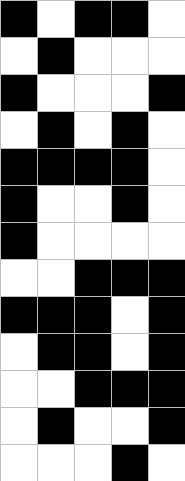[["black", "white", "black", "black", "white"], ["white", "black", "white", "white", "white"], ["black", "white", "white", "white", "black"], ["white", "black", "white", "black", "white"], ["black", "black", "black", "black", "white"], ["black", "white", "white", "black", "white"], ["black", "white", "white", "white", "white"], ["white", "white", "black", "black", "black"], ["black", "black", "black", "white", "black"], ["white", "black", "black", "white", "black"], ["white", "white", "black", "black", "black"], ["white", "black", "white", "white", "black"], ["white", "white", "white", "black", "white"]]